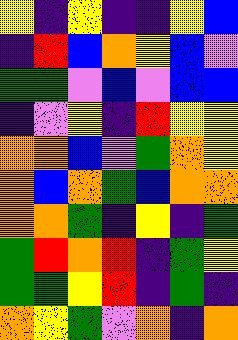[["yellow", "indigo", "yellow", "indigo", "indigo", "yellow", "blue"], ["indigo", "red", "blue", "orange", "yellow", "blue", "violet"], ["green", "green", "violet", "blue", "violet", "blue", "blue"], ["indigo", "violet", "yellow", "indigo", "red", "yellow", "yellow"], ["orange", "orange", "blue", "violet", "green", "orange", "yellow"], ["orange", "blue", "orange", "green", "blue", "orange", "orange"], ["orange", "orange", "green", "indigo", "yellow", "indigo", "green"], ["green", "red", "orange", "red", "indigo", "green", "yellow"], ["green", "green", "yellow", "red", "indigo", "green", "indigo"], ["orange", "yellow", "green", "violet", "orange", "indigo", "orange"]]